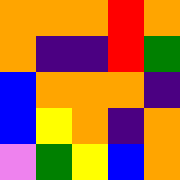[["orange", "orange", "orange", "red", "orange"], ["orange", "indigo", "indigo", "red", "green"], ["blue", "orange", "orange", "orange", "indigo"], ["blue", "yellow", "orange", "indigo", "orange"], ["violet", "green", "yellow", "blue", "orange"]]